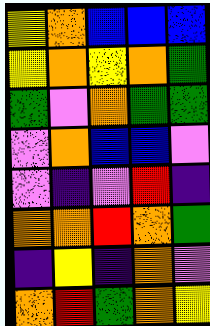[["yellow", "orange", "blue", "blue", "blue"], ["yellow", "orange", "yellow", "orange", "green"], ["green", "violet", "orange", "green", "green"], ["violet", "orange", "blue", "blue", "violet"], ["violet", "indigo", "violet", "red", "indigo"], ["orange", "orange", "red", "orange", "green"], ["indigo", "yellow", "indigo", "orange", "violet"], ["orange", "red", "green", "orange", "yellow"]]